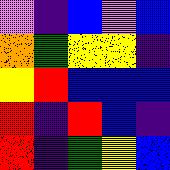[["violet", "indigo", "blue", "violet", "blue"], ["orange", "green", "yellow", "yellow", "indigo"], ["yellow", "red", "blue", "blue", "blue"], ["red", "indigo", "red", "blue", "indigo"], ["red", "indigo", "green", "yellow", "blue"]]